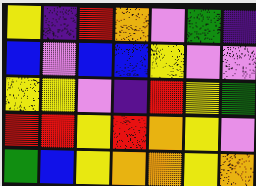[["yellow", "indigo", "red", "orange", "violet", "green", "indigo"], ["blue", "violet", "blue", "blue", "yellow", "violet", "violet"], ["yellow", "yellow", "violet", "indigo", "red", "yellow", "green"], ["red", "red", "yellow", "red", "orange", "yellow", "violet"], ["green", "blue", "yellow", "orange", "orange", "yellow", "orange"]]